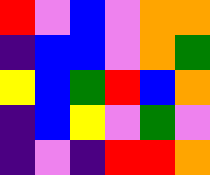[["red", "violet", "blue", "violet", "orange", "orange"], ["indigo", "blue", "blue", "violet", "orange", "green"], ["yellow", "blue", "green", "red", "blue", "orange"], ["indigo", "blue", "yellow", "violet", "green", "violet"], ["indigo", "violet", "indigo", "red", "red", "orange"]]